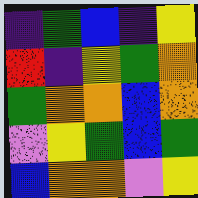[["indigo", "green", "blue", "indigo", "yellow"], ["red", "indigo", "yellow", "green", "orange"], ["green", "orange", "orange", "blue", "orange"], ["violet", "yellow", "green", "blue", "green"], ["blue", "orange", "orange", "violet", "yellow"]]